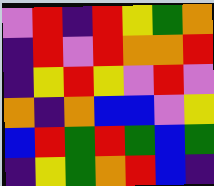[["violet", "red", "indigo", "red", "yellow", "green", "orange"], ["indigo", "red", "violet", "red", "orange", "orange", "red"], ["indigo", "yellow", "red", "yellow", "violet", "red", "violet"], ["orange", "indigo", "orange", "blue", "blue", "violet", "yellow"], ["blue", "red", "green", "red", "green", "blue", "green"], ["indigo", "yellow", "green", "orange", "red", "blue", "indigo"]]